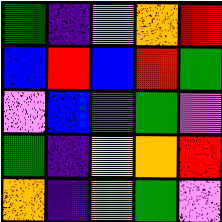[["green", "indigo", "violet", "orange", "red"], ["blue", "red", "blue", "red", "green"], ["violet", "blue", "green", "green", "violet"], ["green", "indigo", "yellow", "orange", "red"], ["orange", "indigo", "orange", "green", "violet"]]